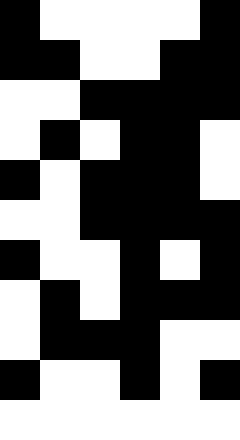[["black", "white", "white", "white", "white", "black"], ["black", "black", "white", "white", "black", "black"], ["white", "white", "black", "black", "black", "black"], ["white", "black", "white", "black", "black", "white"], ["black", "white", "black", "black", "black", "white"], ["white", "white", "black", "black", "black", "black"], ["black", "white", "white", "black", "white", "black"], ["white", "black", "white", "black", "black", "black"], ["white", "black", "black", "black", "white", "white"], ["black", "white", "white", "black", "white", "black"], ["white", "white", "white", "white", "white", "white"]]